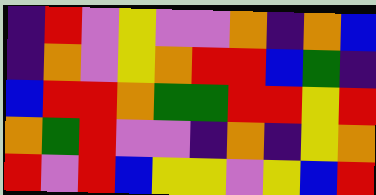[["indigo", "red", "violet", "yellow", "violet", "violet", "orange", "indigo", "orange", "blue"], ["indigo", "orange", "violet", "yellow", "orange", "red", "red", "blue", "green", "indigo"], ["blue", "red", "red", "orange", "green", "green", "red", "red", "yellow", "red"], ["orange", "green", "red", "violet", "violet", "indigo", "orange", "indigo", "yellow", "orange"], ["red", "violet", "red", "blue", "yellow", "yellow", "violet", "yellow", "blue", "red"]]